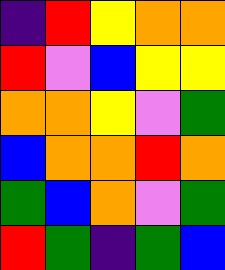[["indigo", "red", "yellow", "orange", "orange"], ["red", "violet", "blue", "yellow", "yellow"], ["orange", "orange", "yellow", "violet", "green"], ["blue", "orange", "orange", "red", "orange"], ["green", "blue", "orange", "violet", "green"], ["red", "green", "indigo", "green", "blue"]]